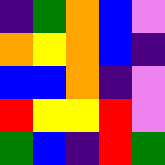[["indigo", "green", "orange", "blue", "violet"], ["orange", "yellow", "orange", "blue", "indigo"], ["blue", "blue", "orange", "indigo", "violet"], ["red", "yellow", "yellow", "red", "violet"], ["green", "blue", "indigo", "red", "green"]]